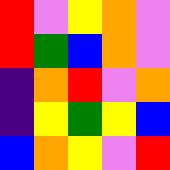[["red", "violet", "yellow", "orange", "violet"], ["red", "green", "blue", "orange", "violet"], ["indigo", "orange", "red", "violet", "orange"], ["indigo", "yellow", "green", "yellow", "blue"], ["blue", "orange", "yellow", "violet", "red"]]